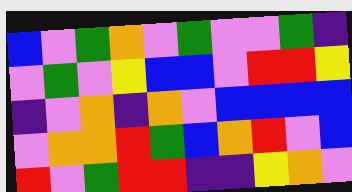[["blue", "violet", "green", "orange", "violet", "green", "violet", "violet", "green", "indigo"], ["violet", "green", "violet", "yellow", "blue", "blue", "violet", "red", "red", "yellow"], ["indigo", "violet", "orange", "indigo", "orange", "violet", "blue", "blue", "blue", "blue"], ["violet", "orange", "orange", "red", "green", "blue", "orange", "red", "violet", "blue"], ["red", "violet", "green", "red", "red", "indigo", "indigo", "yellow", "orange", "violet"]]